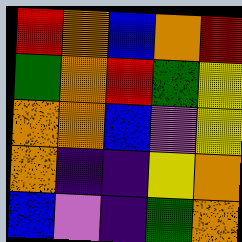[["red", "orange", "blue", "orange", "red"], ["green", "orange", "red", "green", "yellow"], ["orange", "orange", "blue", "violet", "yellow"], ["orange", "indigo", "indigo", "yellow", "orange"], ["blue", "violet", "indigo", "green", "orange"]]